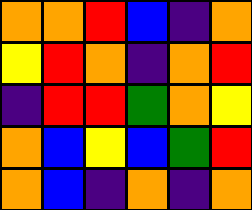[["orange", "orange", "red", "blue", "indigo", "orange"], ["yellow", "red", "orange", "indigo", "orange", "red"], ["indigo", "red", "red", "green", "orange", "yellow"], ["orange", "blue", "yellow", "blue", "green", "red"], ["orange", "blue", "indigo", "orange", "indigo", "orange"]]